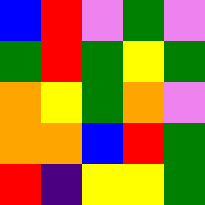[["blue", "red", "violet", "green", "violet"], ["green", "red", "green", "yellow", "green"], ["orange", "yellow", "green", "orange", "violet"], ["orange", "orange", "blue", "red", "green"], ["red", "indigo", "yellow", "yellow", "green"]]